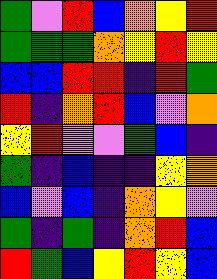[["green", "violet", "red", "blue", "orange", "yellow", "red"], ["green", "green", "green", "orange", "yellow", "red", "yellow"], ["blue", "blue", "red", "red", "indigo", "red", "green"], ["red", "indigo", "orange", "red", "blue", "violet", "orange"], ["yellow", "red", "violet", "violet", "green", "blue", "indigo"], ["green", "indigo", "blue", "indigo", "indigo", "yellow", "orange"], ["blue", "violet", "blue", "indigo", "orange", "yellow", "violet"], ["green", "indigo", "green", "indigo", "orange", "red", "blue"], ["red", "green", "blue", "yellow", "red", "yellow", "blue"]]